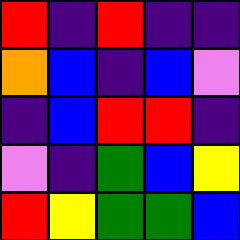[["red", "indigo", "red", "indigo", "indigo"], ["orange", "blue", "indigo", "blue", "violet"], ["indigo", "blue", "red", "red", "indigo"], ["violet", "indigo", "green", "blue", "yellow"], ["red", "yellow", "green", "green", "blue"]]